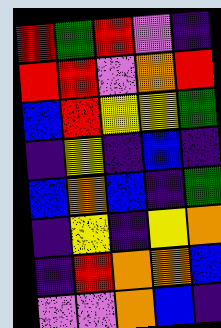[["red", "green", "red", "violet", "indigo"], ["red", "red", "violet", "orange", "red"], ["blue", "red", "yellow", "yellow", "green"], ["indigo", "yellow", "indigo", "blue", "indigo"], ["blue", "orange", "blue", "indigo", "green"], ["indigo", "yellow", "indigo", "yellow", "orange"], ["indigo", "red", "orange", "orange", "blue"], ["violet", "violet", "orange", "blue", "indigo"]]